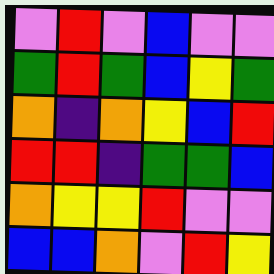[["violet", "red", "violet", "blue", "violet", "violet"], ["green", "red", "green", "blue", "yellow", "green"], ["orange", "indigo", "orange", "yellow", "blue", "red"], ["red", "red", "indigo", "green", "green", "blue"], ["orange", "yellow", "yellow", "red", "violet", "violet"], ["blue", "blue", "orange", "violet", "red", "yellow"]]